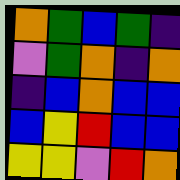[["orange", "green", "blue", "green", "indigo"], ["violet", "green", "orange", "indigo", "orange"], ["indigo", "blue", "orange", "blue", "blue"], ["blue", "yellow", "red", "blue", "blue"], ["yellow", "yellow", "violet", "red", "orange"]]